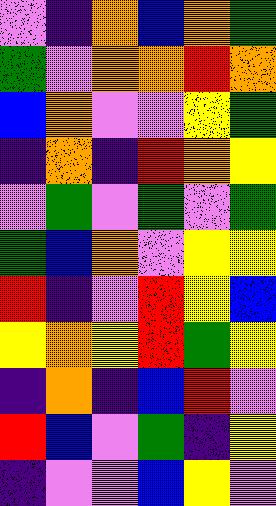[["violet", "indigo", "orange", "blue", "orange", "green"], ["green", "violet", "orange", "orange", "red", "orange"], ["blue", "orange", "violet", "violet", "yellow", "green"], ["indigo", "orange", "indigo", "red", "orange", "yellow"], ["violet", "green", "violet", "green", "violet", "green"], ["green", "blue", "orange", "violet", "yellow", "yellow"], ["red", "indigo", "violet", "red", "yellow", "blue"], ["yellow", "orange", "yellow", "red", "green", "yellow"], ["indigo", "orange", "indigo", "blue", "red", "violet"], ["red", "blue", "violet", "green", "indigo", "yellow"], ["indigo", "violet", "violet", "blue", "yellow", "violet"]]